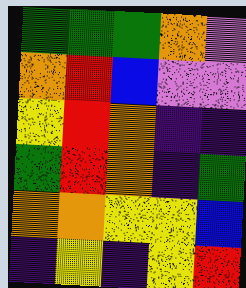[["green", "green", "green", "orange", "violet"], ["orange", "red", "blue", "violet", "violet"], ["yellow", "red", "orange", "indigo", "indigo"], ["green", "red", "orange", "indigo", "green"], ["orange", "orange", "yellow", "yellow", "blue"], ["indigo", "yellow", "indigo", "yellow", "red"]]